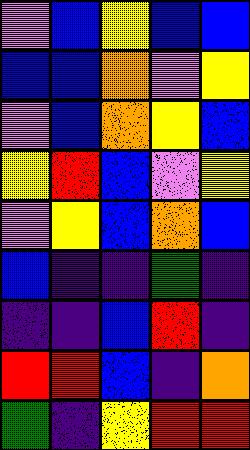[["violet", "blue", "yellow", "blue", "blue"], ["blue", "blue", "orange", "violet", "yellow"], ["violet", "blue", "orange", "yellow", "blue"], ["yellow", "red", "blue", "violet", "yellow"], ["violet", "yellow", "blue", "orange", "blue"], ["blue", "indigo", "indigo", "green", "indigo"], ["indigo", "indigo", "blue", "red", "indigo"], ["red", "red", "blue", "indigo", "orange"], ["green", "indigo", "yellow", "red", "red"]]